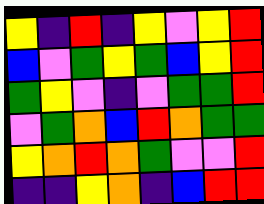[["yellow", "indigo", "red", "indigo", "yellow", "violet", "yellow", "red"], ["blue", "violet", "green", "yellow", "green", "blue", "yellow", "red"], ["green", "yellow", "violet", "indigo", "violet", "green", "green", "red"], ["violet", "green", "orange", "blue", "red", "orange", "green", "green"], ["yellow", "orange", "red", "orange", "green", "violet", "violet", "red"], ["indigo", "indigo", "yellow", "orange", "indigo", "blue", "red", "red"]]